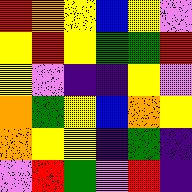[["red", "orange", "yellow", "blue", "yellow", "violet"], ["yellow", "red", "yellow", "green", "green", "red"], ["yellow", "violet", "indigo", "indigo", "yellow", "violet"], ["orange", "green", "yellow", "blue", "orange", "yellow"], ["orange", "yellow", "yellow", "indigo", "green", "indigo"], ["violet", "red", "green", "violet", "red", "indigo"]]